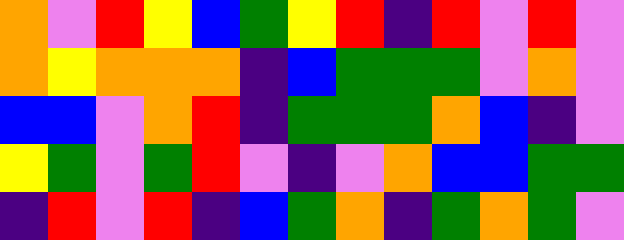[["orange", "violet", "red", "yellow", "blue", "green", "yellow", "red", "indigo", "red", "violet", "red", "violet"], ["orange", "yellow", "orange", "orange", "orange", "indigo", "blue", "green", "green", "green", "violet", "orange", "violet"], ["blue", "blue", "violet", "orange", "red", "indigo", "green", "green", "green", "orange", "blue", "indigo", "violet"], ["yellow", "green", "violet", "green", "red", "violet", "indigo", "violet", "orange", "blue", "blue", "green", "green"], ["indigo", "red", "violet", "red", "indigo", "blue", "green", "orange", "indigo", "green", "orange", "green", "violet"]]